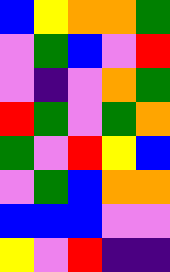[["blue", "yellow", "orange", "orange", "green"], ["violet", "green", "blue", "violet", "red"], ["violet", "indigo", "violet", "orange", "green"], ["red", "green", "violet", "green", "orange"], ["green", "violet", "red", "yellow", "blue"], ["violet", "green", "blue", "orange", "orange"], ["blue", "blue", "blue", "violet", "violet"], ["yellow", "violet", "red", "indigo", "indigo"]]